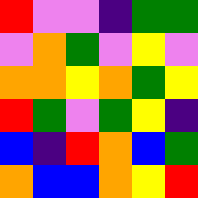[["red", "violet", "violet", "indigo", "green", "green"], ["violet", "orange", "green", "violet", "yellow", "violet"], ["orange", "orange", "yellow", "orange", "green", "yellow"], ["red", "green", "violet", "green", "yellow", "indigo"], ["blue", "indigo", "red", "orange", "blue", "green"], ["orange", "blue", "blue", "orange", "yellow", "red"]]